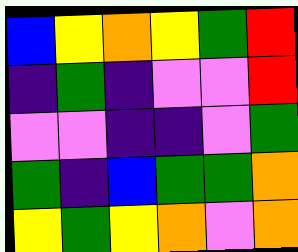[["blue", "yellow", "orange", "yellow", "green", "red"], ["indigo", "green", "indigo", "violet", "violet", "red"], ["violet", "violet", "indigo", "indigo", "violet", "green"], ["green", "indigo", "blue", "green", "green", "orange"], ["yellow", "green", "yellow", "orange", "violet", "orange"]]